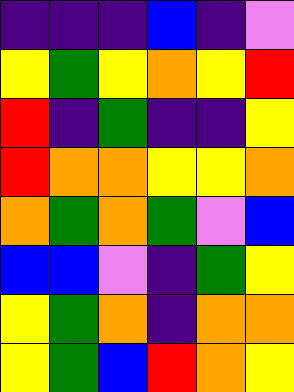[["indigo", "indigo", "indigo", "blue", "indigo", "violet"], ["yellow", "green", "yellow", "orange", "yellow", "red"], ["red", "indigo", "green", "indigo", "indigo", "yellow"], ["red", "orange", "orange", "yellow", "yellow", "orange"], ["orange", "green", "orange", "green", "violet", "blue"], ["blue", "blue", "violet", "indigo", "green", "yellow"], ["yellow", "green", "orange", "indigo", "orange", "orange"], ["yellow", "green", "blue", "red", "orange", "yellow"]]